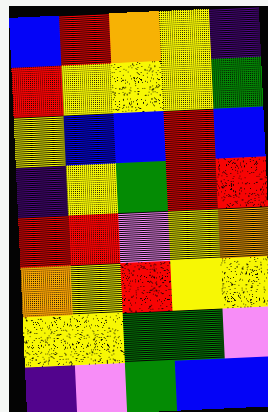[["blue", "red", "orange", "yellow", "indigo"], ["red", "yellow", "yellow", "yellow", "green"], ["yellow", "blue", "blue", "red", "blue"], ["indigo", "yellow", "green", "red", "red"], ["red", "red", "violet", "yellow", "orange"], ["orange", "yellow", "red", "yellow", "yellow"], ["yellow", "yellow", "green", "green", "violet"], ["indigo", "violet", "green", "blue", "blue"]]